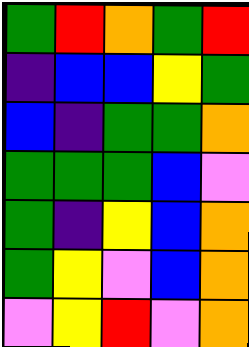[["green", "red", "orange", "green", "red"], ["indigo", "blue", "blue", "yellow", "green"], ["blue", "indigo", "green", "green", "orange"], ["green", "green", "green", "blue", "violet"], ["green", "indigo", "yellow", "blue", "orange"], ["green", "yellow", "violet", "blue", "orange"], ["violet", "yellow", "red", "violet", "orange"]]